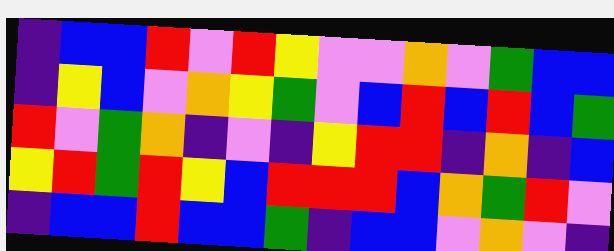[["indigo", "blue", "blue", "red", "violet", "red", "yellow", "violet", "violet", "orange", "violet", "green", "blue", "blue"], ["indigo", "yellow", "blue", "violet", "orange", "yellow", "green", "violet", "blue", "red", "blue", "red", "blue", "green"], ["red", "violet", "green", "orange", "indigo", "violet", "indigo", "yellow", "red", "red", "indigo", "orange", "indigo", "blue"], ["yellow", "red", "green", "red", "yellow", "blue", "red", "red", "red", "blue", "orange", "green", "red", "violet"], ["indigo", "blue", "blue", "red", "blue", "blue", "green", "indigo", "blue", "blue", "violet", "orange", "violet", "indigo"]]